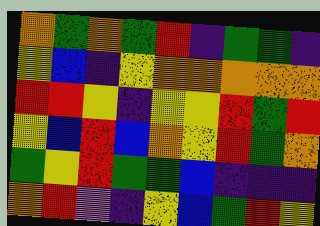[["orange", "green", "orange", "green", "red", "indigo", "green", "green", "indigo"], ["yellow", "blue", "indigo", "yellow", "orange", "orange", "orange", "orange", "orange"], ["red", "red", "yellow", "indigo", "yellow", "yellow", "red", "green", "red"], ["yellow", "blue", "red", "blue", "orange", "yellow", "red", "green", "orange"], ["green", "yellow", "red", "green", "green", "blue", "indigo", "indigo", "indigo"], ["orange", "red", "violet", "indigo", "yellow", "blue", "green", "red", "yellow"]]